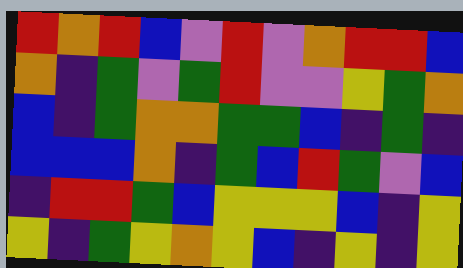[["red", "orange", "red", "blue", "violet", "red", "violet", "orange", "red", "red", "blue"], ["orange", "indigo", "green", "violet", "green", "red", "violet", "violet", "yellow", "green", "orange"], ["blue", "indigo", "green", "orange", "orange", "green", "green", "blue", "indigo", "green", "indigo"], ["blue", "blue", "blue", "orange", "indigo", "green", "blue", "red", "green", "violet", "blue"], ["indigo", "red", "red", "green", "blue", "yellow", "yellow", "yellow", "blue", "indigo", "yellow"], ["yellow", "indigo", "green", "yellow", "orange", "yellow", "blue", "indigo", "yellow", "indigo", "yellow"]]